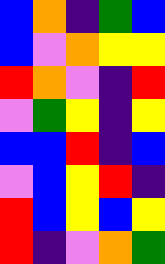[["blue", "orange", "indigo", "green", "blue"], ["blue", "violet", "orange", "yellow", "yellow"], ["red", "orange", "violet", "indigo", "red"], ["violet", "green", "yellow", "indigo", "yellow"], ["blue", "blue", "red", "indigo", "blue"], ["violet", "blue", "yellow", "red", "indigo"], ["red", "blue", "yellow", "blue", "yellow"], ["red", "indigo", "violet", "orange", "green"]]